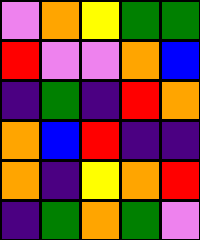[["violet", "orange", "yellow", "green", "green"], ["red", "violet", "violet", "orange", "blue"], ["indigo", "green", "indigo", "red", "orange"], ["orange", "blue", "red", "indigo", "indigo"], ["orange", "indigo", "yellow", "orange", "red"], ["indigo", "green", "orange", "green", "violet"]]